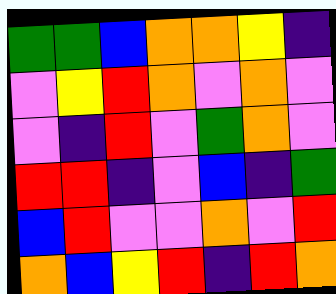[["green", "green", "blue", "orange", "orange", "yellow", "indigo"], ["violet", "yellow", "red", "orange", "violet", "orange", "violet"], ["violet", "indigo", "red", "violet", "green", "orange", "violet"], ["red", "red", "indigo", "violet", "blue", "indigo", "green"], ["blue", "red", "violet", "violet", "orange", "violet", "red"], ["orange", "blue", "yellow", "red", "indigo", "red", "orange"]]